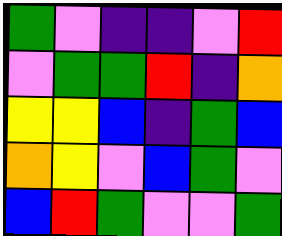[["green", "violet", "indigo", "indigo", "violet", "red"], ["violet", "green", "green", "red", "indigo", "orange"], ["yellow", "yellow", "blue", "indigo", "green", "blue"], ["orange", "yellow", "violet", "blue", "green", "violet"], ["blue", "red", "green", "violet", "violet", "green"]]